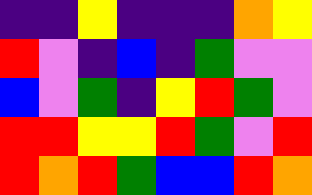[["indigo", "indigo", "yellow", "indigo", "indigo", "indigo", "orange", "yellow"], ["red", "violet", "indigo", "blue", "indigo", "green", "violet", "violet"], ["blue", "violet", "green", "indigo", "yellow", "red", "green", "violet"], ["red", "red", "yellow", "yellow", "red", "green", "violet", "red"], ["red", "orange", "red", "green", "blue", "blue", "red", "orange"]]